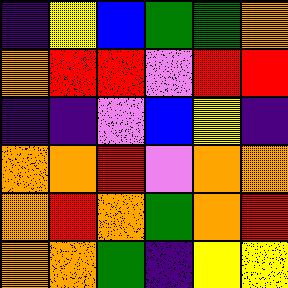[["indigo", "yellow", "blue", "green", "green", "orange"], ["orange", "red", "red", "violet", "red", "red"], ["indigo", "indigo", "violet", "blue", "yellow", "indigo"], ["orange", "orange", "red", "violet", "orange", "orange"], ["orange", "red", "orange", "green", "orange", "red"], ["orange", "orange", "green", "indigo", "yellow", "yellow"]]